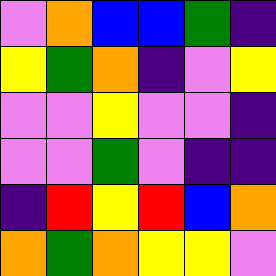[["violet", "orange", "blue", "blue", "green", "indigo"], ["yellow", "green", "orange", "indigo", "violet", "yellow"], ["violet", "violet", "yellow", "violet", "violet", "indigo"], ["violet", "violet", "green", "violet", "indigo", "indigo"], ["indigo", "red", "yellow", "red", "blue", "orange"], ["orange", "green", "orange", "yellow", "yellow", "violet"]]